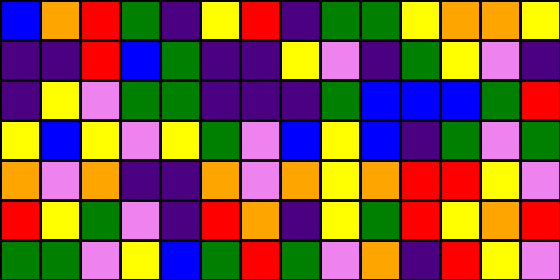[["blue", "orange", "red", "green", "indigo", "yellow", "red", "indigo", "green", "green", "yellow", "orange", "orange", "yellow"], ["indigo", "indigo", "red", "blue", "green", "indigo", "indigo", "yellow", "violet", "indigo", "green", "yellow", "violet", "indigo"], ["indigo", "yellow", "violet", "green", "green", "indigo", "indigo", "indigo", "green", "blue", "blue", "blue", "green", "red"], ["yellow", "blue", "yellow", "violet", "yellow", "green", "violet", "blue", "yellow", "blue", "indigo", "green", "violet", "green"], ["orange", "violet", "orange", "indigo", "indigo", "orange", "violet", "orange", "yellow", "orange", "red", "red", "yellow", "violet"], ["red", "yellow", "green", "violet", "indigo", "red", "orange", "indigo", "yellow", "green", "red", "yellow", "orange", "red"], ["green", "green", "violet", "yellow", "blue", "green", "red", "green", "violet", "orange", "indigo", "red", "yellow", "violet"]]